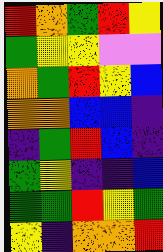[["red", "orange", "green", "red", "yellow"], ["green", "yellow", "yellow", "violet", "violet"], ["orange", "green", "red", "yellow", "blue"], ["orange", "orange", "blue", "blue", "indigo"], ["indigo", "green", "red", "blue", "indigo"], ["green", "yellow", "indigo", "indigo", "blue"], ["green", "green", "red", "yellow", "green"], ["yellow", "indigo", "orange", "orange", "red"]]